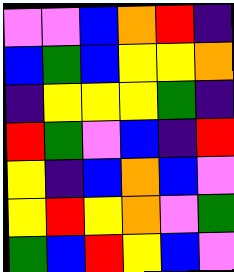[["violet", "violet", "blue", "orange", "red", "indigo"], ["blue", "green", "blue", "yellow", "yellow", "orange"], ["indigo", "yellow", "yellow", "yellow", "green", "indigo"], ["red", "green", "violet", "blue", "indigo", "red"], ["yellow", "indigo", "blue", "orange", "blue", "violet"], ["yellow", "red", "yellow", "orange", "violet", "green"], ["green", "blue", "red", "yellow", "blue", "violet"]]